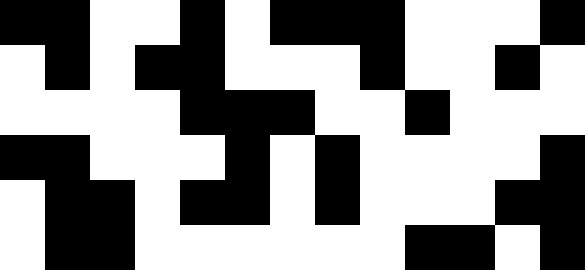[["black", "black", "white", "white", "black", "white", "black", "black", "black", "white", "white", "white", "black"], ["white", "black", "white", "black", "black", "white", "white", "white", "black", "white", "white", "black", "white"], ["white", "white", "white", "white", "black", "black", "black", "white", "white", "black", "white", "white", "white"], ["black", "black", "white", "white", "white", "black", "white", "black", "white", "white", "white", "white", "black"], ["white", "black", "black", "white", "black", "black", "white", "black", "white", "white", "white", "black", "black"], ["white", "black", "black", "white", "white", "white", "white", "white", "white", "black", "black", "white", "black"]]